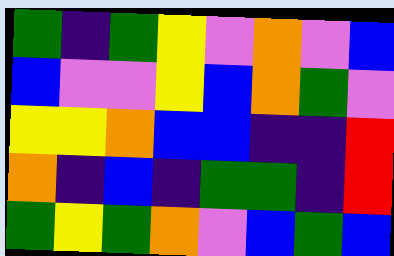[["green", "indigo", "green", "yellow", "violet", "orange", "violet", "blue"], ["blue", "violet", "violet", "yellow", "blue", "orange", "green", "violet"], ["yellow", "yellow", "orange", "blue", "blue", "indigo", "indigo", "red"], ["orange", "indigo", "blue", "indigo", "green", "green", "indigo", "red"], ["green", "yellow", "green", "orange", "violet", "blue", "green", "blue"]]